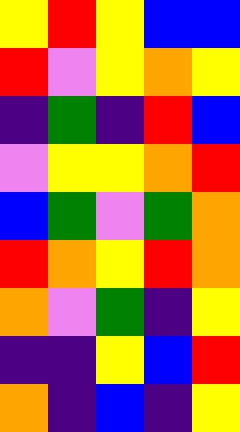[["yellow", "red", "yellow", "blue", "blue"], ["red", "violet", "yellow", "orange", "yellow"], ["indigo", "green", "indigo", "red", "blue"], ["violet", "yellow", "yellow", "orange", "red"], ["blue", "green", "violet", "green", "orange"], ["red", "orange", "yellow", "red", "orange"], ["orange", "violet", "green", "indigo", "yellow"], ["indigo", "indigo", "yellow", "blue", "red"], ["orange", "indigo", "blue", "indigo", "yellow"]]